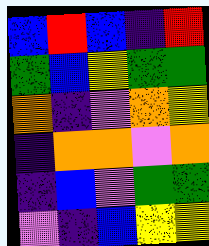[["blue", "red", "blue", "indigo", "red"], ["green", "blue", "yellow", "green", "green"], ["orange", "indigo", "violet", "orange", "yellow"], ["indigo", "orange", "orange", "violet", "orange"], ["indigo", "blue", "violet", "green", "green"], ["violet", "indigo", "blue", "yellow", "yellow"]]